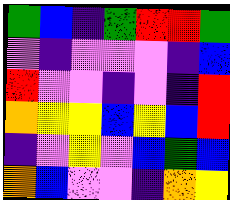[["green", "blue", "indigo", "green", "red", "red", "green"], ["violet", "indigo", "violet", "violet", "violet", "indigo", "blue"], ["red", "violet", "violet", "indigo", "violet", "indigo", "red"], ["orange", "yellow", "yellow", "blue", "yellow", "blue", "red"], ["indigo", "violet", "yellow", "violet", "blue", "green", "blue"], ["orange", "blue", "violet", "violet", "indigo", "orange", "yellow"]]